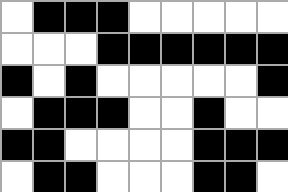[["white", "black", "black", "black", "white", "white", "white", "white", "white"], ["white", "white", "white", "black", "black", "black", "black", "black", "black"], ["black", "white", "black", "white", "white", "white", "white", "white", "black"], ["white", "black", "black", "black", "white", "white", "black", "white", "white"], ["black", "black", "white", "white", "white", "white", "black", "black", "black"], ["white", "black", "black", "white", "white", "white", "black", "black", "white"]]